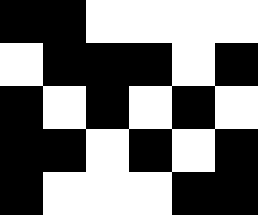[["black", "black", "white", "white", "white", "white"], ["white", "black", "black", "black", "white", "black"], ["black", "white", "black", "white", "black", "white"], ["black", "black", "white", "black", "white", "black"], ["black", "white", "white", "white", "black", "black"]]